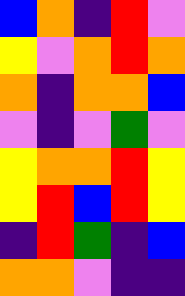[["blue", "orange", "indigo", "red", "violet"], ["yellow", "violet", "orange", "red", "orange"], ["orange", "indigo", "orange", "orange", "blue"], ["violet", "indigo", "violet", "green", "violet"], ["yellow", "orange", "orange", "red", "yellow"], ["yellow", "red", "blue", "red", "yellow"], ["indigo", "red", "green", "indigo", "blue"], ["orange", "orange", "violet", "indigo", "indigo"]]